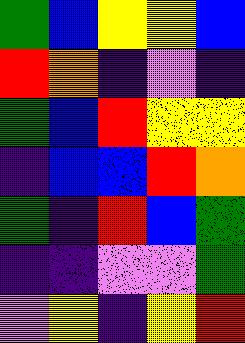[["green", "blue", "yellow", "yellow", "blue"], ["red", "orange", "indigo", "violet", "indigo"], ["green", "blue", "red", "yellow", "yellow"], ["indigo", "blue", "blue", "red", "orange"], ["green", "indigo", "red", "blue", "green"], ["indigo", "indigo", "violet", "violet", "green"], ["violet", "yellow", "indigo", "yellow", "red"]]